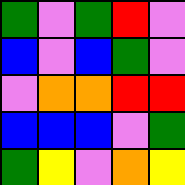[["green", "violet", "green", "red", "violet"], ["blue", "violet", "blue", "green", "violet"], ["violet", "orange", "orange", "red", "red"], ["blue", "blue", "blue", "violet", "green"], ["green", "yellow", "violet", "orange", "yellow"]]